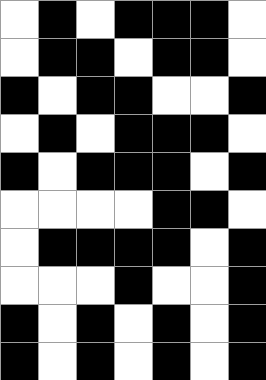[["white", "black", "white", "black", "black", "black", "white"], ["white", "black", "black", "white", "black", "black", "white"], ["black", "white", "black", "black", "white", "white", "black"], ["white", "black", "white", "black", "black", "black", "white"], ["black", "white", "black", "black", "black", "white", "black"], ["white", "white", "white", "white", "black", "black", "white"], ["white", "black", "black", "black", "black", "white", "black"], ["white", "white", "white", "black", "white", "white", "black"], ["black", "white", "black", "white", "black", "white", "black"], ["black", "white", "black", "white", "black", "white", "black"]]